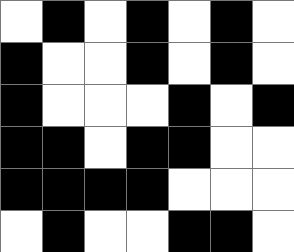[["white", "black", "white", "black", "white", "black", "white"], ["black", "white", "white", "black", "white", "black", "white"], ["black", "white", "white", "white", "black", "white", "black"], ["black", "black", "white", "black", "black", "white", "white"], ["black", "black", "black", "black", "white", "white", "white"], ["white", "black", "white", "white", "black", "black", "white"]]